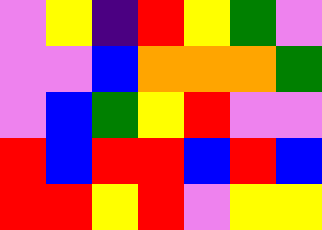[["violet", "yellow", "indigo", "red", "yellow", "green", "violet"], ["violet", "violet", "blue", "orange", "orange", "orange", "green"], ["violet", "blue", "green", "yellow", "red", "violet", "violet"], ["red", "blue", "red", "red", "blue", "red", "blue"], ["red", "red", "yellow", "red", "violet", "yellow", "yellow"]]